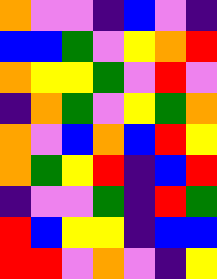[["orange", "violet", "violet", "indigo", "blue", "violet", "indigo"], ["blue", "blue", "green", "violet", "yellow", "orange", "red"], ["orange", "yellow", "yellow", "green", "violet", "red", "violet"], ["indigo", "orange", "green", "violet", "yellow", "green", "orange"], ["orange", "violet", "blue", "orange", "blue", "red", "yellow"], ["orange", "green", "yellow", "red", "indigo", "blue", "red"], ["indigo", "violet", "violet", "green", "indigo", "red", "green"], ["red", "blue", "yellow", "yellow", "indigo", "blue", "blue"], ["red", "red", "violet", "orange", "violet", "indigo", "yellow"]]